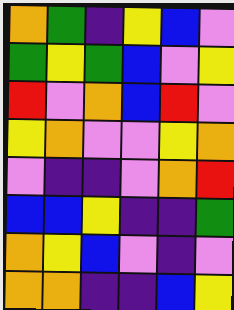[["orange", "green", "indigo", "yellow", "blue", "violet"], ["green", "yellow", "green", "blue", "violet", "yellow"], ["red", "violet", "orange", "blue", "red", "violet"], ["yellow", "orange", "violet", "violet", "yellow", "orange"], ["violet", "indigo", "indigo", "violet", "orange", "red"], ["blue", "blue", "yellow", "indigo", "indigo", "green"], ["orange", "yellow", "blue", "violet", "indigo", "violet"], ["orange", "orange", "indigo", "indigo", "blue", "yellow"]]